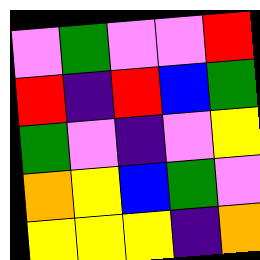[["violet", "green", "violet", "violet", "red"], ["red", "indigo", "red", "blue", "green"], ["green", "violet", "indigo", "violet", "yellow"], ["orange", "yellow", "blue", "green", "violet"], ["yellow", "yellow", "yellow", "indigo", "orange"]]